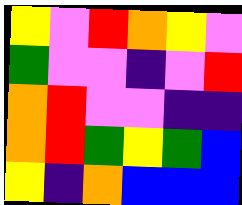[["yellow", "violet", "red", "orange", "yellow", "violet"], ["green", "violet", "violet", "indigo", "violet", "red"], ["orange", "red", "violet", "violet", "indigo", "indigo"], ["orange", "red", "green", "yellow", "green", "blue"], ["yellow", "indigo", "orange", "blue", "blue", "blue"]]